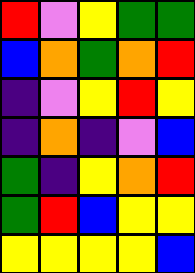[["red", "violet", "yellow", "green", "green"], ["blue", "orange", "green", "orange", "red"], ["indigo", "violet", "yellow", "red", "yellow"], ["indigo", "orange", "indigo", "violet", "blue"], ["green", "indigo", "yellow", "orange", "red"], ["green", "red", "blue", "yellow", "yellow"], ["yellow", "yellow", "yellow", "yellow", "blue"]]